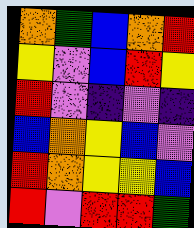[["orange", "green", "blue", "orange", "red"], ["yellow", "violet", "blue", "red", "yellow"], ["red", "violet", "indigo", "violet", "indigo"], ["blue", "orange", "yellow", "blue", "violet"], ["red", "orange", "yellow", "yellow", "blue"], ["red", "violet", "red", "red", "green"]]